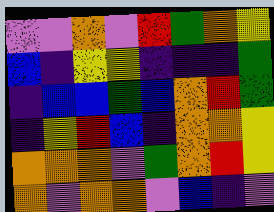[["violet", "violet", "orange", "violet", "red", "green", "orange", "yellow"], ["blue", "indigo", "yellow", "yellow", "indigo", "indigo", "indigo", "green"], ["indigo", "blue", "blue", "green", "blue", "orange", "red", "green"], ["indigo", "yellow", "red", "blue", "indigo", "orange", "orange", "yellow"], ["orange", "orange", "orange", "violet", "green", "orange", "red", "yellow"], ["orange", "violet", "orange", "orange", "violet", "blue", "indigo", "violet"]]